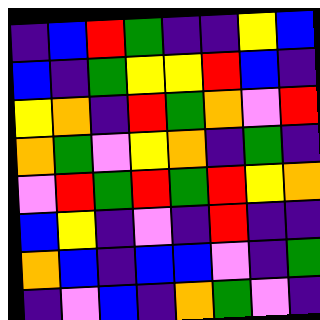[["indigo", "blue", "red", "green", "indigo", "indigo", "yellow", "blue"], ["blue", "indigo", "green", "yellow", "yellow", "red", "blue", "indigo"], ["yellow", "orange", "indigo", "red", "green", "orange", "violet", "red"], ["orange", "green", "violet", "yellow", "orange", "indigo", "green", "indigo"], ["violet", "red", "green", "red", "green", "red", "yellow", "orange"], ["blue", "yellow", "indigo", "violet", "indigo", "red", "indigo", "indigo"], ["orange", "blue", "indigo", "blue", "blue", "violet", "indigo", "green"], ["indigo", "violet", "blue", "indigo", "orange", "green", "violet", "indigo"]]